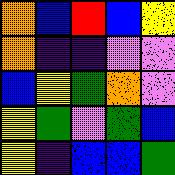[["orange", "blue", "red", "blue", "yellow"], ["orange", "indigo", "indigo", "violet", "violet"], ["blue", "yellow", "green", "orange", "violet"], ["yellow", "green", "violet", "green", "blue"], ["yellow", "indigo", "blue", "blue", "green"]]